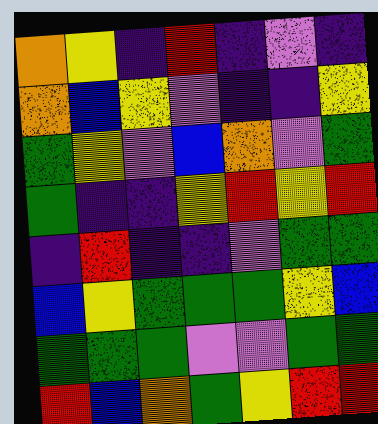[["orange", "yellow", "indigo", "red", "indigo", "violet", "indigo"], ["orange", "blue", "yellow", "violet", "indigo", "indigo", "yellow"], ["green", "yellow", "violet", "blue", "orange", "violet", "green"], ["green", "indigo", "indigo", "yellow", "red", "yellow", "red"], ["indigo", "red", "indigo", "indigo", "violet", "green", "green"], ["blue", "yellow", "green", "green", "green", "yellow", "blue"], ["green", "green", "green", "violet", "violet", "green", "green"], ["red", "blue", "orange", "green", "yellow", "red", "red"]]